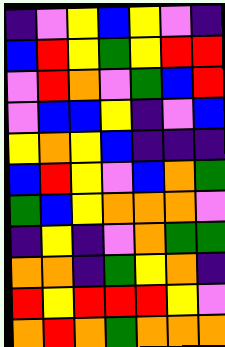[["indigo", "violet", "yellow", "blue", "yellow", "violet", "indigo"], ["blue", "red", "yellow", "green", "yellow", "red", "red"], ["violet", "red", "orange", "violet", "green", "blue", "red"], ["violet", "blue", "blue", "yellow", "indigo", "violet", "blue"], ["yellow", "orange", "yellow", "blue", "indigo", "indigo", "indigo"], ["blue", "red", "yellow", "violet", "blue", "orange", "green"], ["green", "blue", "yellow", "orange", "orange", "orange", "violet"], ["indigo", "yellow", "indigo", "violet", "orange", "green", "green"], ["orange", "orange", "indigo", "green", "yellow", "orange", "indigo"], ["red", "yellow", "red", "red", "red", "yellow", "violet"], ["orange", "red", "orange", "green", "orange", "orange", "orange"]]